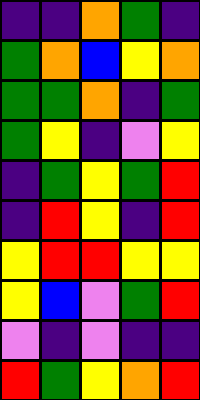[["indigo", "indigo", "orange", "green", "indigo"], ["green", "orange", "blue", "yellow", "orange"], ["green", "green", "orange", "indigo", "green"], ["green", "yellow", "indigo", "violet", "yellow"], ["indigo", "green", "yellow", "green", "red"], ["indigo", "red", "yellow", "indigo", "red"], ["yellow", "red", "red", "yellow", "yellow"], ["yellow", "blue", "violet", "green", "red"], ["violet", "indigo", "violet", "indigo", "indigo"], ["red", "green", "yellow", "orange", "red"]]